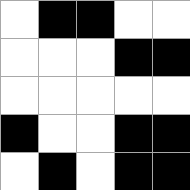[["white", "black", "black", "white", "white"], ["white", "white", "white", "black", "black"], ["white", "white", "white", "white", "white"], ["black", "white", "white", "black", "black"], ["white", "black", "white", "black", "black"]]